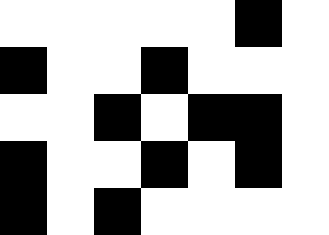[["white", "white", "white", "white", "white", "black", "white"], ["black", "white", "white", "black", "white", "white", "white"], ["white", "white", "black", "white", "black", "black", "white"], ["black", "white", "white", "black", "white", "black", "white"], ["black", "white", "black", "white", "white", "white", "white"]]